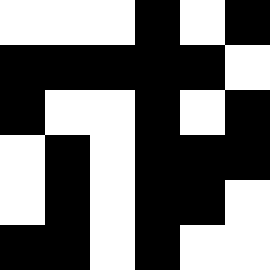[["white", "white", "white", "black", "white", "black"], ["black", "black", "black", "black", "black", "white"], ["black", "white", "white", "black", "white", "black"], ["white", "black", "white", "black", "black", "black"], ["white", "black", "white", "black", "black", "white"], ["black", "black", "white", "black", "white", "white"]]